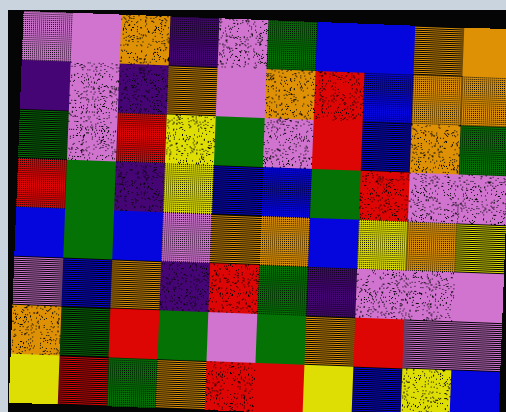[["violet", "violet", "orange", "indigo", "violet", "green", "blue", "blue", "orange", "orange"], ["indigo", "violet", "indigo", "orange", "violet", "orange", "red", "blue", "orange", "orange"], ["green", "violet", "red", "yellow", "green", "violet", "red", "blue", "orange", "green"], ["red", "green", "indigo", "yellow", "blue", "blue", "green", "red", "violet", "violet"], ["blue", "green", "blue", "violet", "orange", "orange", "blue", "yellow", "orange", "yellow"], ["violet", "blue", "orange", "indigo", "red", "green", "indigo", "violet", "violet", "violet"], ["orange", "green", "red", "green", "violet", "green", "orange", "red", "violet", "violet"], ["yellow", "red", "green", "orange", "red", "red", "yellow", "blue", "yellow", "blue"]]